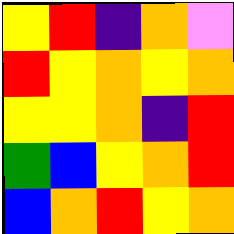[["yellow", "red", "indigo", "orange", "violet"], ["red", "yellow", "orange", "yellow", "orange"], ["yellow", "yellow", "orange", "indigo", "red"], ["green", "blue", "yellow", "orange", "red"], ["blue", "orange", "red", "yellow", "orange"]]